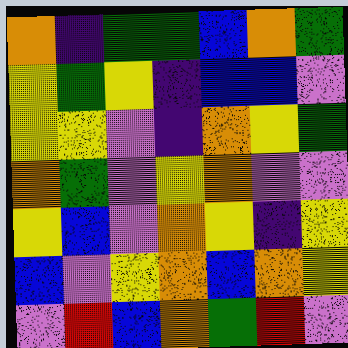[["orange", "indigo", "green", "green", "blue", "orange", "green"], ["yellow", "green", "yellow", "indigo", "blue", "blue", "violet"], ["yellow", "yellow", "violet", "indigo", "orange", "yellow", "green"], ["orange", "green", "violet", "yellow", "orange", "violet", "violet"], ["yellow", "blue", "violet", "orange", "yellow", "indigo", "yellow"], ["blue", "violet", "yellow", "orange", "blue", "orange", "yellow"], ["violet", "red", "blue", "orange", "green", "red", "violet"]]